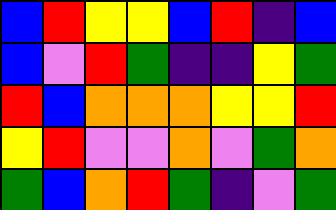[["blue", "red", "yellow", "yellow", "blue", "red", "indigo", "blue"], ["blue", "violet", "red", "green", "indigo", "indigo", "yellow", "green"], ["red", "blue", "orange", "orange", "orange", "yellow", "yellow", "red"], ["yellow", "red", "violet", "violet", "orange", "violet", "green", "orange"], ["green", "blue", "orange", "red", "green", "indigo", "violet", "green"]]